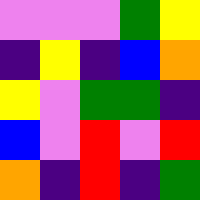[["violet", "violet", "violet", "green", "yellow"], ["indigo", "yellow", "indigo", "blue", "orange"], ["yellow", "violet", "green", "green", "indigo"], ["blue", "violet", "red", "violet", "red"], ["orange", "indigo", "red", "indigo", "green"]]